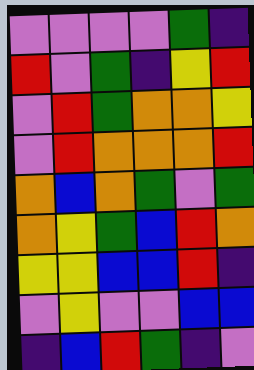[["violet", "violet", "violet", "violet", "green", "indigo"], ["red", "violet", "green", "indigo", "yellow", "red"], ["violet", "red", "green", "orange", "orange", "yellow"], ["violet", "red", "orange", "orange", "orange", "red"], ["orange", "blue", "orange", "green", "violet", "green"], ["orange", "yellow", "green", "blue", "red", "orange"], ["yellow", "yellow", "blue", "blue", "red", "indigo"], ["violet", "yellow", "violet", "violet", "blue", "blue"], ["indigo", "blue", "red", "green", "indigo", "violet"]]